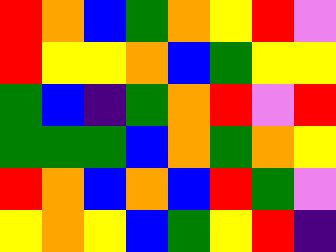[["red", "orange", "blue", "green", "orange", "yellow", "red", "violet"], ["red", "yellow", "yellow", "orange", "blue", "green", "yellow", "yellow"], ["green", "blue", "indigo", "green", "orange", "red", "violet", "red"], ["green", "green", "green", "blue", "orange", "green", "orange", "yellow"], ["red", "orange", "blue", "orange", "blue", "red", "green", "violet"], ["yellow", "orange", "yellow", "blue", "green", "yellow", "red", "indigo"]]